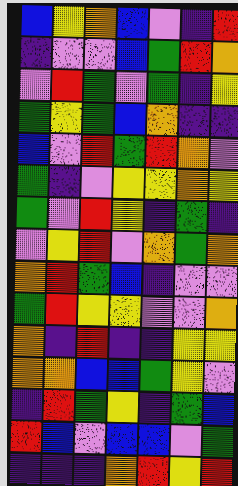[["blue", "yellow", "orange", "blue", "violet", "indigo", "red"], ["indigo", "violet", "violet", "blue", "green", "red", "orange"], ["violet", "red", "green", "violet", "green", "indigo", "yellow"], ["green", "yellow", "green", "blue", "orange", "indigo", "indigo"], ["blue", "violet", "red", "green", "red", "orange", "violet"], ["green", "indigo", "violet", "yellow", "yellow", "orange", "yellow"], ["green", "violet", "red", "yellow", "indigo", "green", "indigo"], ["violet", "yellow", "red", "violet", "orange", "green", "orange"], ["orange", "red", "green", "blue", "indigo", "violet", "violet"], ["green", "red", "yellow", "yellow", "violet", "violet", "orange"], ["orange", "indigo", "red", "indigo", "indigo", "yellow", "yellow"], ["orange", "orange", "blue", "blue", "green", "yellow", "violet"], ["indigo", "red", "green", "yellow", "indigo", "green", "blue"], ["red", "blue", "violet", "blue", "blue", "violet", "green"], ["indigo", "indigo", "indigo", "orange", "red", "yellow", "red"]]